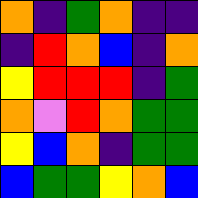[["orange", "indigo", "green", "orange", "indigo", "indigo"], ["indigo", "red", "orange", "blue", "indigo", "orange"], ["yellow", "red", "red", "red", "indigo", "green"], ["orange", "violet", "red", "orange", "green", "green"], ["yellow", "blue", "orange", "indigo", "green", "green"], ["blue", "green", "green", "yellow", "orange", "blue"]]